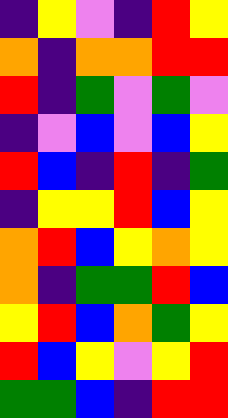[["indigo", "yellow", "violet", "indigo", "red", "yellow"], ["orange", "indigo", "orange", "orange", "red", "red"], ["red", "indigo", "green", "violet", "green", "violet"], ["indigo", "violet", "blue", "violet", "blue", "yellow"], ["red", "blue", "indigo", "red", "indigo", "green"], ["indigo", "yellow", "yellow", "red", "blue", "yellow"], ["orange", "red", "blue", "yellow", "orange", "yellow"], ["orange", "indigo", "green", "green", "red", "blue"], ["yellow", "red", "blue", "orange", "green", "yellow"], ["red", "blue", "yellow", "violet", "yellow", "red"], ["green", "green", "blue", "indigo", "red", "red"]]